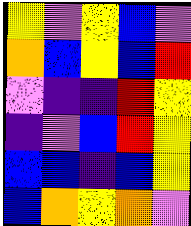[["yellow", "violet", "yellow", "blue", "violet"], ["orange", "blue", "yellow", "blue", "red"], ["violet", "indigo", "indigo", "red", "yellow"], ["indigo", "violet", "blue", "red", "yellow"], ["blue", "blue", "indigo", "blue", "yellow"], ["blue", "orange", "yellow", "orange", "violet"]]